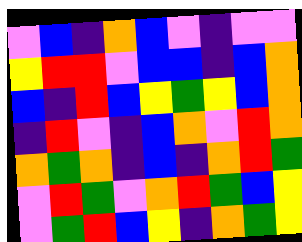[["violet", "blue", "indigo", "orange", "blue", "violet", "indigo", "violet", "violet"], ["yellow", "red", "red", "violet", "blue", "blue", "indigo", "blue", "orange"], ["blue", "indigo", "red", "blue", "yellow", "green", "yellow", "blue", "orange"], ["indigo", "red", "violet", "indigo", "blue", "orange", "violet", "red", "orange"], ["orange", "green", "orange", "indigo", "blue", "indigo", "orange", "red", "green"], ["violet", "red", "green", "violet", "orange", "red", "green", "blue", "yellow"], ["violet", "green", "red", "blue", "yellow", "indigo", "orange", "green", "yellow"]]